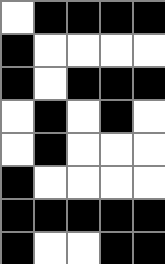[["white", "black", "black", "black", "black"], ["black", "white", "white", "white", "white"], ["black", "white", "black", "black", "black"], ["white", "black", "white", "black", "white"], ["white", "black", "white", "white", "white"], ["black", "white", "white", "white", "white"], ["black", "black", "black", "black", "black"], ["black", "white", "white", "black", "black"]]